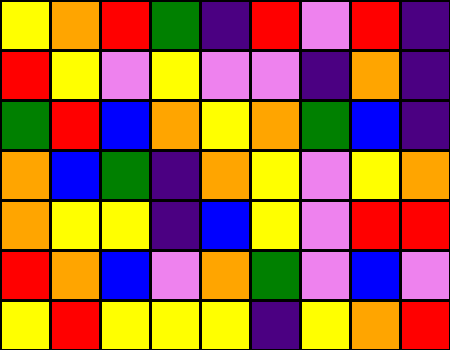[["yellow", "orange", "red", "green", "indigo", "red", "violet", "red", "indigo"], ["red", "yellow", "violet", "yellow", "violet", "violet", "indigo", "orange", "indigo"], ["green", "red", "blue", "orange", "yellow", "orange", "green", "blue", "indigo"], ["orange", "blue", "green", "indigo", "orange", "yellow", "violet", "yellow", "orange"], ["orange", "yellow", "yellow", "indigo", "blue", "yellow", "violet", "red", "red"], ["red", "orange", "blue", "violet", "orange", "green", "violet", "blue", "violet"], ["yellow", "red", "yellow", "yellow", "yellow", "indigo", "yellow", "orange", "red"]]